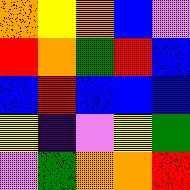[["orange", "yellow", "orange", "blue", "violet"], ["red", "orange", "green", "red", "blue"], ["blue", "red", "blue", "blue", "blue"], ["yellow", "indigo", "violet", "yellow", "green"], ["violet", "green", "orange", "orange", "red"]]